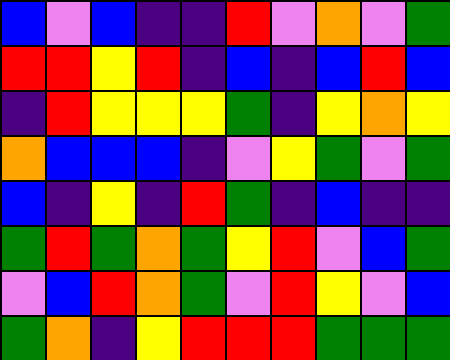[["blue", "violet", "blue", "indigo", "indigo", "red", "violet", "orange", "violet", "green"], ["red", "red", "yellow", "red", "indigo", "blue", "indigo", "blue", "red", "blue"], ["indigo", "red", "yellow", "yellow", "yellow", "green", "indigo", "yellow", "orange", "yellow"], ["orange", "blue", "blue", "blue", "indigo", "violet", "yellow", "green", "violet", "green"], ["blue", "indigo", "yellow", "indigo", "red", "green", "indigo", "blue", "indigo", "indigo"], ["green", "red", "green", "orange", "green", "yellow", "red", "violet", "blue", "green"], ["violet", "blue", "red", "orange", "green", "violet", "red", "yellow", "violet", "blue"], ["green", "orange", "indigo", "yellow", "red", "red", "red", "green", "green", "green"]]